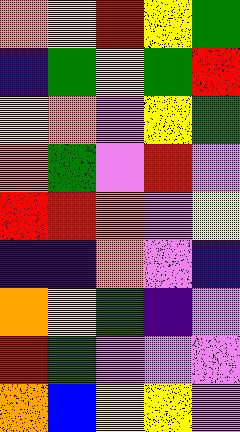[["orange", "yellow", "red", "yellow", "green"], ["indigo", "green", "yellow", "green", "red"], ["yellow", "orange", "violet", "yellow", "green"], ["orange", "green", "violet", "red", "violet"], ["red", "red", "orange", "violet", "yellow"], ["indigo", "indigo", "orange", "violet", "indigo"], ["orange", "yellow", "green", "indigo", "violet"], ["red", "green", "violet", "violet", "violet"], ["orange", "blue", "yellow", "yellow", "violet"]]